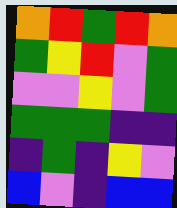[["orange", "red", "green", "red", "orange"], ["green", "yellow", "red", "violet", "green"], ["violet", "violet", "yellow", "violet", "green"], ["green", "green", "green", "indigo", "indigo"], ["indigo", "green", "indigo", "yellow", "violet"], ["blue", "violet", "indigo", "blue", "blue"]]